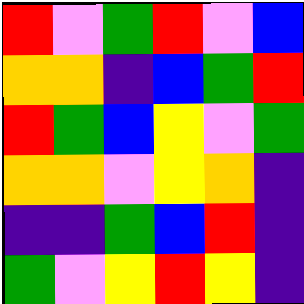[["red", "violet", "green", "red", "violet", "blue"], ["orange", "orange", "indigo", "blue", "green", "red"], ["red", "green", "blue", "yellow", "violet", "green"], ["orange", "orange", "violet", "yellow", "orange", "indigo"], ["indigo", "indigo", "green", "blue", "red", "indigo"], ["green", "violet", "yellow", "red", "yellow", "indigo"]]